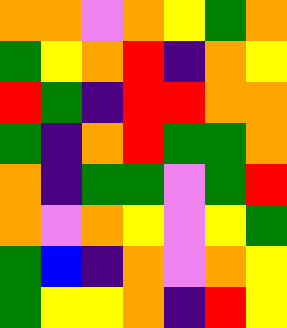[["orange", "orange", "violet", "orange", "yellow", "green", "orange"], ["green", "yellow", "orange", "red", "indigo", "orange", "yellow"], ["red", "green", "indigo", "red", "red", "orange", "orange"], ["green", "indigo", "orange", "red", "green", "green", "orange"], ["orange", "indigo", "green", "green", "violet", "green", "red"], ["orange", "violet", "orange", "yellow", "violet", "yellow", "green"], ["green", "blue", "indigo", "orange", "violet", "orange", "yellow"], ["green", "yellow", "yellow", "orange", "indigo", "red", "yellow"]]